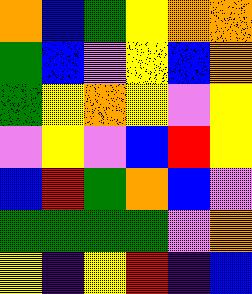[["orange", "blue", "green", "yellow", "orange", "orange"], ["green", "blue", "violet", "yellow", "blue", "orange"], ["green", "yellow", "orange", "yellow", "violet", "yellow"], ["violet", "yellow", "violet", "blue", "red", "yellow"], ["blue", "red", "green", "orange", "blue", "violet"], ["green", "green", "green", "green", "violet", "orange"], ["yellow", "indigo", "yellow", "red", "indigo", "blue"]]